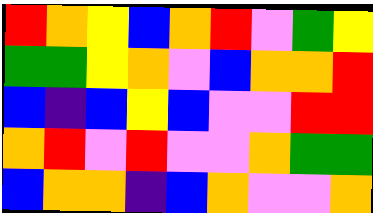[["red", "orange", "yellow", "blue", "orange", "red", "violet", "green", "yellow"], ["green", "green", "yellow", "orange", "violet", "blue", "orange", "orange", "red"], ["blue", "indigo", "blue", "yellow", "blue", "violet", "violet", "red", "red"], ["orange", "red", "violet", "red", "violet", "violet", "orange", "green", "green"], ["blue", "orange", "orange", "indigo", "blue", "orange", "violet", "violet", "orange"]]